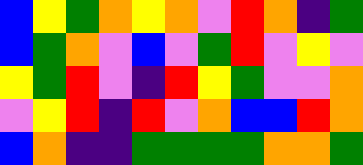[["blue", "yellow", "green", "orange", "yellow", "orange", "violet", "red", "orange", "indigo", "green"], ["blue", "green", "orange", "violet", "blue", "violet", "green", "red", "violet", "yellow", "violet"], ["yellow", "green", "red", "violet", "indigo", "red", "yellow", "green", "violet", "violet", "orange"], ["violet", "yellow", "red", "indigo", "red", "violet", "orange", "blue", "blue", "red", "orange"], ["blue", "orange", "indigo", "indigo", "green", "green", "green", "green", "orange", "orange", "green"]]